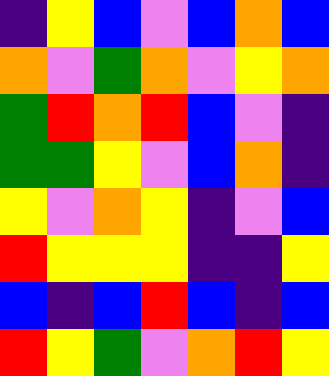[["indigo", "yellow", "blue", "violet", "blue", "orange", "blue"], ["orange", "violet", "green", "orange", "violet", "yellow", "orange"], ["green", "red", "orange", "red", "blue", "violet", "indigo"], ["green", "green", "yellow", "violet", "blue", "orange", "indigo"], ["yellow", "violet", "orange", "yellow", "indigo", "violet", "blue"], ["red", "yellow", "yellow", "yellow", "indigo", "indigo", "yellow"], ["blue", "indigo", "blue", "red", "blue", "indigo", "blue"], ["red", "yellow", "green", "violet", "orange", "red", "yellow"]]